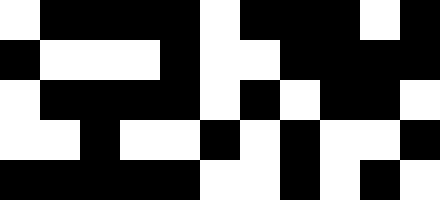[["white", "black", "black", "black", "black", "white", "black", "black", "black", "white", "black"], ["black", "white", "white", "white", "black", "white", "white", "black", "black", "black", "black"], ["white", "black", "black", "black", "black", "white", "black", "white", "black", "black", "white"], ["white", "white", "black", "white", "white", "black", "white", "black", "white", "white", "black"], ["black", "black", "black", "black", "black", "white", "white", "black", "white", "black", "white"]]